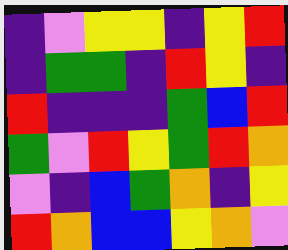[["indigo", "violet", "yellow", "yellow", "indigo", "yellow", "red"], ["indigo", "green", "green", "indigo", "red", "yellow", "indigo"], ["red", "indigo", "indigo", "indigo", "green", "blue", "red"], ["green", "violet", "red", "yellow", "green", "red", "orange"], ["violet", "indigo", "blue", "green", "orange", "indigo", "yellow"], ["red", "orange", "blue", "blue", "yellow", "orange", "violet"]]